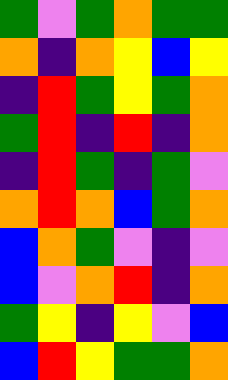[["green", "violet", "green", "orange", "green", "green"], ["orange", "indigo", "orange", "yellow", "blue", "yellow"], ["indigo", "red", "green", "yellow", "green", "orange"], ["green", "red", "indigo", "red", "indigo", "orange"], ["indigo", "red", "green", "indigo", "green", "violet"], ["orange", "red", "orange", "blue", "green", "orange"], ["blue", "orange", "green", "violet", "indigo", "violet"], ["blue", "violet", "orange", "red", "indigo", "orange"], ["green", "yellow", "indigo", "yellow", "violet", "blue"], ["blue", "red", "yellow", "green", "green", "orange"]]